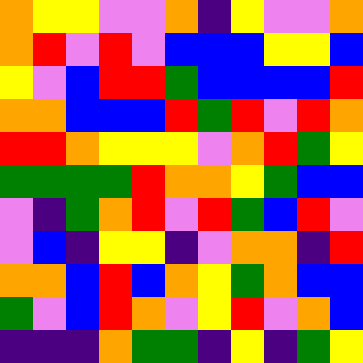[["orange", "yellow", "yellow", "violet", "violet", "orange", "indigo", "yellow", "violet", "violet", "orange"], ["orange", "red", "violet", "red", "violet", "blue", "blue", "blue", "yellow", "yellow", "blue"], ["yellow", "violet", "blue", "red", "red", "green", "blue", "blue", "blue", "blue", "red"], ["orange", "orange", "blue", "blue", "blue", "red", "green", "red", "violet", "red", "orange"], ["red", "red", "orange", "yellow", "yellow", "yellow", "violet", "orange", "red", "green", "yellow"], ["green", "green", "green", "green", "red", "orange", "orange", "yellow", "green", "blue", "blue"], ["violet", "indigo", "green", "orange", "red", "violet", "red", "green", "blue", "red", "violet"], ["violet", "blue", "indigo", "yellow", "yellow", "indigo", "violet", "orange", "orange", "indigo", "red"], ["orange", "orange", "blue", "red", "blue", "orange", "yellow", "green", "orange", "blue", "blue"], ["green", "violet", "blue", "red", "orange", "violet", "yellow", "red", "violet", "orange", "blue"], ["indigo", "indigo", "indigo", "orange", "green", "green", "indigo", "yellow", "indigo", "green", "yellow"]]